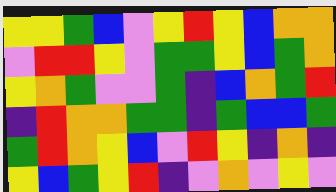[["yellow", "yellow", "green", "blue", "violet", "yellow", "red", "yellow", "blue", "orange", "orange"], ["violet", "red", "red", "yellow", "violet", "green", "green", "yellow", "blue", "green", "orange"], ["yellow", "orange", "green", "violet", "violet", "green", "indigo", "blue", "orange", "green", "red"], ["indigo", "red", "orange", "orange", "green", "green", "indigo", "green", "blue", "blue", "green"], ["green", "red", "orange", "yellow", "blue", "violet", "red", "yellow", "indigo", "orange", "indigo"], ["yellow", "blue", "green", "yellow", "red", "indigo", "violet", "orange", "violet", "yellow", "violet"]]